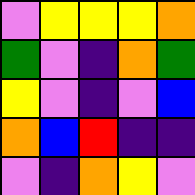[["violet", "yellow", "yellow", "yellow", "orange"], ["green", "violet", "indigo", "orange", "green"], ["yellow", "violet", "indigo", "violet", "blue"], ["orange", "blue", "red", "indigo", "indigo"], ["violet", "indigo", "orange", "yellow", "violet"]]